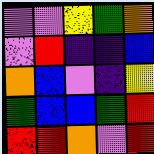[["violet", "violet", "yellow", "green", "orange"], ["violet", "red", "indigo", "indigo", "blue"], ["orange", "blue", "violet", "indigo", "yellow"], ["green", "blue", "blue", "green", "red"], ["red", "red", "orange", "violet", "red"]]